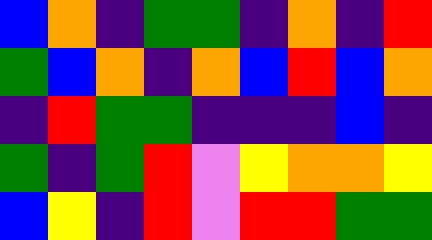[["blue", "orange", "indigo", "green", "green", "indigo", "orange", "indigo", "red"], ["green", "blue", "orange", "indigo", "orange", "blue", "red", "blue", "orange"], ["indigo", "red", "green", "green", "indigo", "indigo", "indigo", "blue", "indigo"], ["green", "indigo", "green", "red", "violet", "yellow", "orange", "orange", "yellow"], ["blue", "yellow", "indigo", "red", "violet", "red", "red", "green", "green"]]